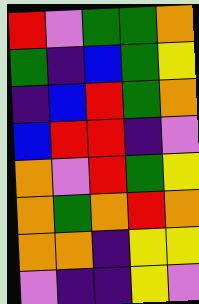[["red", "violet", "green", "green", "orange"], ["green", "indigo", "blue", "green", "yellow"], ["indigo", "blue", "red", "green", "orange"], ["blue", "red", "red", "indigo", "violet"], ["orange", "violet", "red", "green", "yellow"], ["orange", "green", "orange", "red", "orange"], ["orange", "orange", "indigo", "yellow", "yellow"], ["violet", "indigo", "indigo", "yellow", "violet"]]